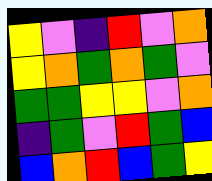[["yellow", "violet", "indigo", "red", "violet", "orange"], ["yellow", "orange", "green", "orange", "green", "violet"], ["green", "green", "yellow", "yellow", "violet", "orange"], ["indigo", "green", "violet", "red", "green", "blue"], ["blue", "orange", "red", "blue", "green", "yellow"]]